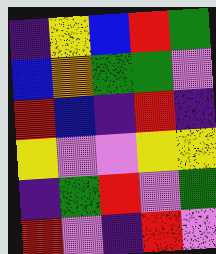[["indigo", "yellow", "blue", "red", "green"], ["blue", "orange", "green", "green", "violet"], ["red", "blue", "indigo", "red", "indigo"], ["yellow", "violet", "violet", "yellow", "yellow"], ["indigo", "green", "red", "violet", "green"], ["red", "violet", "indigo", "red", "violet"]]